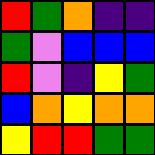[["red", "green", "orange", "indigo", "indigo"], ["green", "violet", "blue", "blue", "blue"], ["red", "violet", "indigo", "yellow", "green"], ["blue", "orange", "yellow", "orange", "orange"], ["yellow", "red", "red", "green", "green"]]